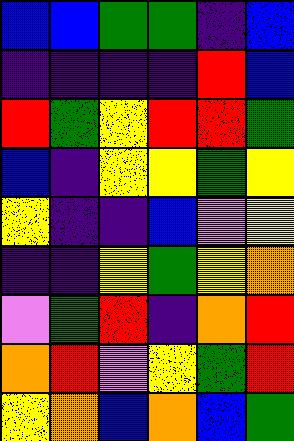[["blue", "blue", "green", "green", "indigo", "blue"], ["indigo", "indigo", "indigo", "indigo", "red", "blue"], ["red", "green", "yellow", "red", "red", "green"], ["blue", "indigo", "yellow", "yellow", "green", "yellow"], ["yellow", "indigo", "indigo", "blue", "violet", "yellow"], ["indigo", "indigo", "yellow", "green", "yellow", "orange"], ["violet", "green", "red", "indigo", "orange", "red"], ["orange", "red", "violet", "yellow", "green", "red"], ["yellow", "orange", "blue", "orange", "blue", "green"]]